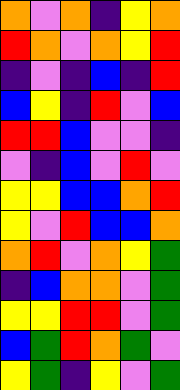[["orange", "violet", "orange", "indigo", "yellow", "orange"], ["red", "orange", "violet", "orange", "yellow", "red"], ["indigo", "violet", "indigo", "blue", "indigo", "red"], ["blue", "yellow", "indigo", "red", "violet", "blue"], ["red", "red", "blue", "violet", "violet", "indigo"], ["violet", "indigo", "blue", "violet", "red", "violet"], ["yellow", "yellow", "blue", "blue", "orange", "red"], ["yellow", "violet", "red", "blue", "blue", "orange"], ["orange", "red", "violet", "orange", "yellow", "green"], ["indigo", "blue", "orange", "orange", "violet", "green"], ["yellow", "yellow", "red", "red", "violet", "green"], ["blue", "green", "red", "orange", "green", "violet"], ["yellow", "green", "indigo", "yellow", "violet", "green"]]